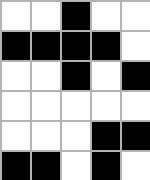[["white", "white", "black", "white", "white"], ["black", "black", "black", "black", "white"], ["white", "white", "black", "white", "black"], ["white", "white", "white", "white", "white"], ["white", "white", "white", "black", "black"], ["black", "black", "white", "black", "white"]]